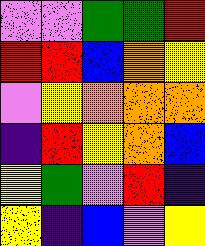[["violet", "violet", "green", "green", "red"], ["red", "red", "blue", "orange", "yellow"], ["violet", "yellow", "orange", "orange", "orange"], ["indigo", "red", "yellow", "orange", "blue"], ["yellow", "green", "violet", "red", "indigo"], ["yellow", "indigo", "blue", "violet", "yellow"]]